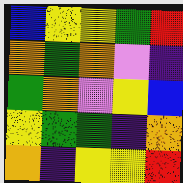[["blue", "yellow", "yellow", "green", "red"], ["orange", "green", "orange", "violet", "indigo"], ["green", "orange", "violet", "yellow", "blue"], ["yellow", "green", "green", "indigo", "orange"], ["orange", "indigo", "yellow", "yellow", "red"]]